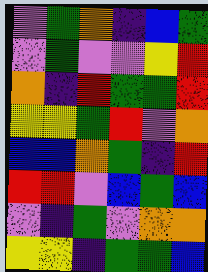[["violet", "green", "orange", "indigo", "blue", "green"], ["violet", "green", "violet", "violet", "yellow", "red"], ["orange", "indigo", "red", "green", "green", "red"], ["yellow", "yellow", "green", "red", "violet", "orange"], ["blue", "blue", "orange", "green", "indigo", "red"], ["red", "red", "violet", "blue", "green", "blue"], ["violet", "indigo", "green", "violet", "orange", "orange"], ["yellow", "yellow", "indigo", "green", "green", "blue"]]